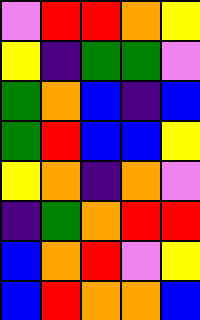[["violet", "red", "red", "orange", "yellow"], ["yellow", "indigo", "green", "green", "violet"], ["green", "orange", "blue", "indigo", "blue"], ["green", "red", "blue", "blue", "yellow"], ["yellow", "orange", "indigo", "orange", "violet"], ["indigo", "green", "orange", "red", "red"], ["blue", "orange", "red", "violet", "yellow"], ["blue", "red", "orange", "orange", "blue"]]